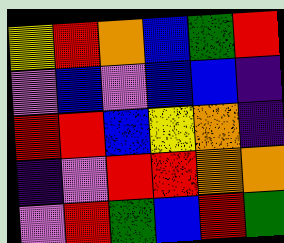[["yellow", "red", "orange", "blue", "green", "red"], ["violet", "blue", "violet", "blue", "blue", "indigo"], ["red", "red", "blue", "yellow", "orange", "indigo"], ["indigo", "violet", "red", "red", "orange", "orange"], ["violet", "red", "green", "blue", "red", "green"]]